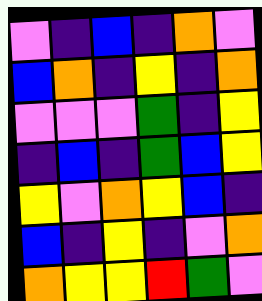[["violet", "indigo", "blue", "indigo", "orange", "violet"], ["blue", "orange", "indigo", "yellow", "indigo", "orange"], ["violet", "violet", "violet", "green", "indigo", "yellow"], ["indigo", "blue", "indigo", "green", "blue", "yellow"], ["yellow", "violet", "orange", "yellow", "blue", "indigo"], ["blue", "indigo", "yellow", "indigo", "violet", "orange"], ["orange", "yellow", "yellow", "red", "green", "violet"]]